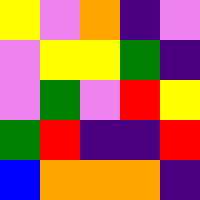[["yellow", "violet", "orange", "indigo", "violet"], ["violet", "yellow", "yellow", "green", "indigo"], ["violet", "green", "violet", "red", "yellow"], ["green", "red", "indigo", "indigo", "red"], ["blue", "orange", "orange", "orange", "indigo"]]